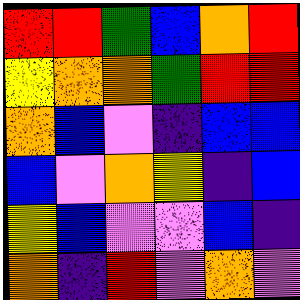[["red", "red", "green", "blue", "orange", "red"], ["yellow", "orange", "orange", "green", "red", "red"], ["orange", "blue", "violet", "indigo", "blue", "blue"], ["blue", "violet", "orange", "yellow", "indigo", "blue"], ["yellow", "blue", "violet", "violet", "blue", "indigo"], ["orange", "indigo", "red", "violet", "orange", "violet"]]